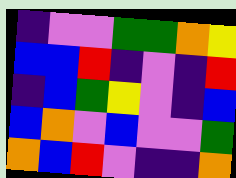[["indigo", "violet", "violet", "green", "green", "orange", "yellow"], ["blue", "blue", "red", "indigo", "violet", "indigo", "red"], ["indigo", "blue", "green", "yellow", "violet", "indigo", "blue"], ["blue", "orange", "violet", "blue", "violet", "violet", "green"], ["orange", "blue", "red", "violet", "indigo", "indigo", "orange"]]